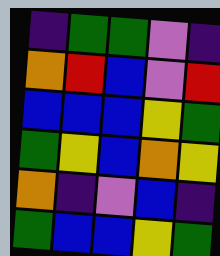[["indigo", "green", "green", "violet", "indigo"], ["orange", "red", "blue", "violet", "red"], ["blue", "blue", "blue", "yellow", "green"], ["green", "yellow", "blue", "orange", "yellow"], ["orange", "indigo", "violet", "blue", "indigo"], ["green", "blue", "blue", "yellow", "green"]]